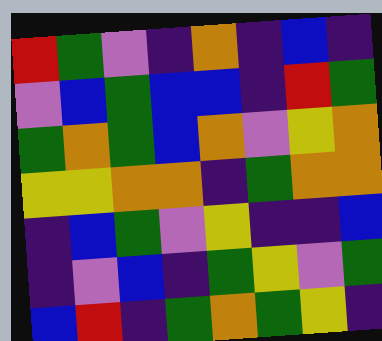[["red", "green", "violet", "indigo", "orange", "indigo", "blue", "indigo"], ["violet", "blue", "green", "blue", "blue", "indigo", "red", "green"], ["green", "orange", "green", "blue", "orange", "violet", "yellow", "orange"], ["yellow", "yellow", "orange", "orange", "indigo", "green", "orange", "orange"], ["indigo", "blue", "green", "violet", "yellow", "indigo", "indigo", "blue"], ["indigo", "violet", "blue", "indigo", "green", "yellow", "violet", "green"], ["blue", "red", "indigo", "green", "orange", "green", "yellow", "indigo"]]